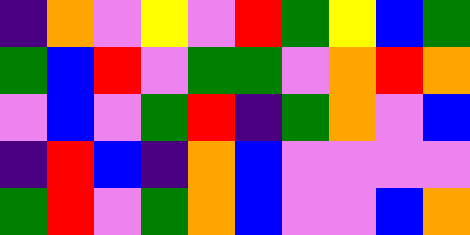[["indigo", "orange", "violet", "yellow", "violet", "red", "green", "yellow", "blue", "green"], ["green", "blue", "red", "violet", "green", "green", "violet", "orange", "red", "orange"], ["violet", "blue", "violet", "green", "red", "indigo", "green", "orange", "violet", "blue"], ["indigo", "red", "blue", "indigo", "orange", "blue", "violet", "violet", "violet", "violet"], ["green", "red", "violet", "green", "orange", "blue", "violet", "violet", "blue", "orange"]]